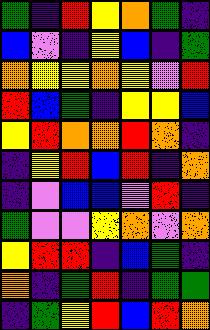[["green", "indigo", "red", "yellow", "orange", "green", "indigo"], ["blue", "violet", "indigo", "yellow", "blue", "indigo", "green"], ["orange", "yellow", "yellow", "orange", "yellow", "violet", "red"], ["red", "blue", "green", "indigo", "yellow", "yellow", "blue"], ["yellow", "red", "orange", "orange", "red", "orange", "indigo"], ["indigo", "yellow", "red", "blue", "red", "indigo", "orange"], ["indigo", "violet", "blue", "blue", "violet", "red", "indigo"], ["green", "violet", "violet", "yellow", "orange", "violet", "orange"], ["yellow", "red", "red", "indigo", "blue", "green", "indigo"], ["orange", "indigo", "green", "red", "indigo", "green", "green"], ["indigo", "green", "yellow", "red", "blue", "red", "orange"]]